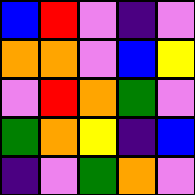[["blue", "red", "violet", "indigo", "violet"], ["orange", "orange", "violet", "blue", "yellow"], ["violet", "red", "orange", "green", "violet"], ["green", "orange", "yellow", "indigo", "blue"], ["indigo", "violet", "green", "orange", "violet"]]